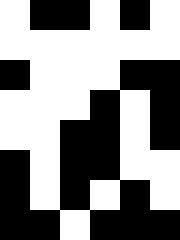[["white", "black", "black", "white", "black", "white"], ["white", "white", "white", "white", "white", "white"], ["black", "white", "white", "white", "black", "black"], ["white", "white", "white", "black", "white", "black"], ["white", "white", "black", "black", "white", "black"], ["black", "white", "black", "black", "white", "white"], ["black", "white", "black", "white", "black", "white"], ["black", "black", "white", "black", "black", "black"]]